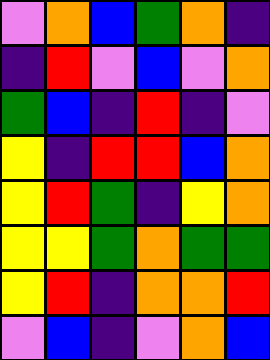[["violet", "orange", "blue", "green", "orange", "indigo"], ["indigo", "red", "violet", "blue", "violet", "orange"], ["green", "blue", "indigo", "red", "indigo", "violet"], ["yellow", "indigo", "red", "red", "blue", "orange"], ["yellow", "red", "green", "indigo", "yellow", "orange"], ["yellow", "yellow", "green", "orange", "green", "green"], ["yellow", "red", "indigo", "orange", "orange", "red"], ["violet", "blue", "indigo", "violet", "orange", "blue"]]